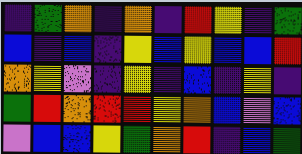[["indigo", "green", "orange", "indigo", "orange", "indigo", "red", "yellow", "indigo", "green"], ["blue", "indigo", "blue", "indigo", "yellow", "blue", "yellow", "blue", "blue", "red"], ["orange", "yellow", "violet", "indigo", "yellow", "indigo", "blue", "indigo", "yellow", "indigo"], ["green", "red", "orange", "red", "red", "yellow", "orange", "blue", "violet", "blue"], ["violet", "blue", "blue", "yellow", "green", "orange", "red", "indigo", "blue", "green"]]